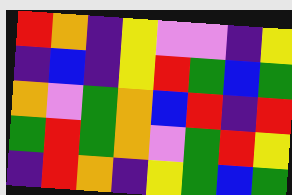[["red", "orange", "indigo", "yellow", "violet", "violet", "indigo", "yellow"], ["indigo", "blue", "indigo", "yellow", "red", "green", "blue", "green"], ["orange", "violet", "green", "orange", "blue", "red", "indigo", "red"], ["green", "red", "green", "orange", "violet", "green", "red", "yellow"], ["indigo", "red", "orange", "indigo", "yellow", "green", "blue", "green"]]